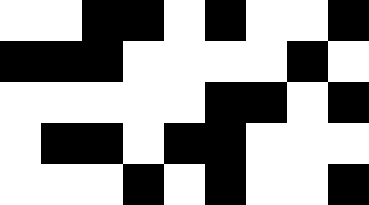[["white", "white", "black", "black", "white", "black", "white", "white", "black"], ["black", "black", "black", "white", "white", "white", "white", "black", "white"], ["white", "white", "white", "white", "white", "black", "black", "white", "black"], ["white", "black", "black", "white", "black", "black", "white", "white", "white"], ["white", "white", "white", "black", "white", "black", "white", "white", "black"]]